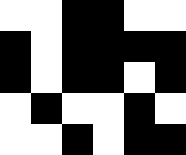[["white", "white", "black", "black", "white", "white"], ["black", "white", "black", "black", "black", "black"], ["black", "white", "black", "black", "white", "black"], ["white", "black", "white", "white", "black", "white"], ["white", "white", "black", "white", "black", "black"]]